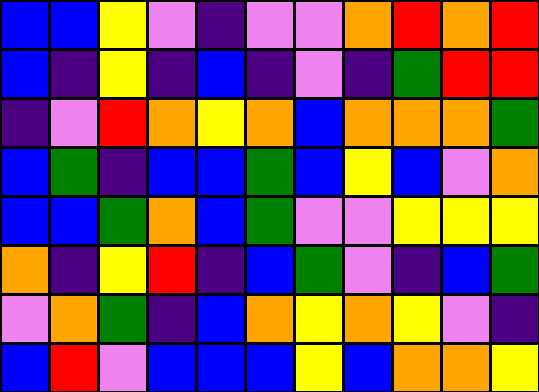[["blue", "blue", "yellow", "violet", "indigo", "violet", "violet", "orange", "red", "orange", "red"], ["blue", "indigo", "yellow", "indigo", "blue", "indigo", "violet", "indigo", "green", "red", "red"], ["indigo", "violet", "red", "orange", "yellow", "orange", "blue", "orange", "orange", "orange", "green"], ["blue", "green", "indigo", "blue", "blue", "green", "blue", "yellow", "blue", "violet", "orange"], ["blue", "blue", "green", "orange", "blue", "green", "violet", "violet", "yellow", "yellow", "yellow"], ["orange", "indigo", "yellow", "red", "indigo", "blue", "green", "violet", "indigo", "blue", "green"], ["violet", "orange", "green", "indigo", "blue", "orange", "yellow", "orange", "yellow", "violet", "indigo"], ["blue", "red", "violet", "blue", "blue", "blue", "yellow", "blue", "orange", "orange", "yellow"]]